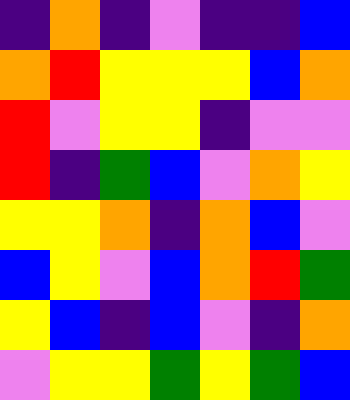[["indigo", "orange", "indigo", "violet", "indigo", "indigo", "blue"], ["orange", "red", "yellow", "yellow", "yellow", "blue", "orange"], ["red", "violet", "yellow", "yellow", "indigo", "violet", "violet"], ["red", "indigo", "green", "blue", "violet", "orange", "yellow"], ["yellow", "yellow", "orange", "indigo", "orange", "blue", "violet"], ["blue", "yellow", "violet", "blue", "orange", "red", "green"], ["yellow", "blue", "indigo", "blue", "violet", "indigo", "orange"], ["violet", "yellow", "yellow", "green", "yellow", "green", "blue"]]